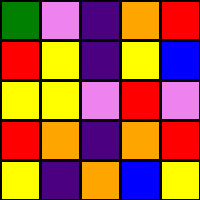[["green", "violet", "indigo", "orange", "red"], ["red", "yellow", "indigo", "yellow", "blue"], ["yellow", "yellow", "violet", "red", "violet"], ["red", "orange", "indigo", "orange", "red"], ["yellow", "indigo", "orange", "blue", "yellow"]]